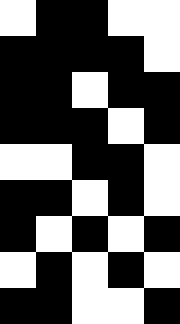[["white", "black", "black", "white", "white"], ["black", "black", "black", "black", "white"], ["black", "black", "white", "black", "black"], ["black", "black", "black", "white", "black"], ["white", "white", "black", "black", "white"], ["black", "black", "white", "black", "white"], ["black", "white", "black", "white", "black"], ["white", "black", "white", "black", "white"], ["black", "black", "white", "white", "black"]]